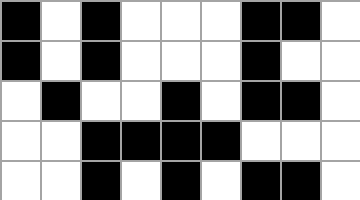[["black", "white", "black", "white", "white", "white", "black", "black", "white"], ["black", "white", "black", "white", "white", "white", "black", "white", "white"], ["white", "black", "white", "white", "black", "white", "black", "black", "white"], ["white", "white", "black", "black", "black", "black", "white", "white", "white"], ["white", "white", "black", "white", "black", "white", "black", "black", "white"]]